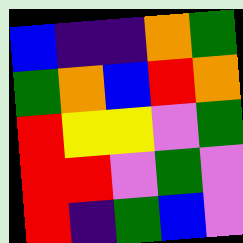[["blue", "indigo", "indigo", "orange", "green"], ["green", "orange", "blue", "red", "orange"], ["red", "yellow", "yellow", "violet", "green"], ["red", "red", "violet", "green", "violet"], ["red", "indigo", "green", "blue", "violet"]]